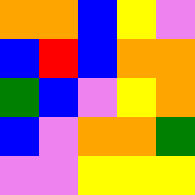[["orange", "orange", "blue", "yellow", "violet"], ["blue", "red", "blue", "orange", "orange"], ["green", "blue", "violet", "yellow", "orange"], ["blue", "violet", "orange", "orange", "green"], ["violet", "violet", "yellow", "yellow", "yellow"]]